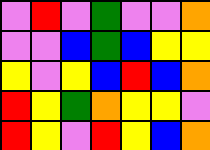[["violet", "red", "violet", "green", "violet", "violet", "orange"], ["violet", "violet", "blue", "green", "blue", "yellow", "yellow"], ["yellow", "violet", "yellow", "blue", "red", "blue", "orange"], ["red", "yellow", "green", "orange", "yellow", "yellow", "violet"], ["red", "yellow", "violet", "red", "yellow", "blue", "orange"]]